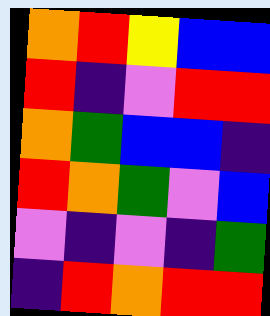[["orange", "red", "yellow", "blue", "blue"], ["red", "indigo", "violet", "red", "red"], ["orange", "green", "blue", "blue", "indigo"], ["red", "orange", "green", "violet", "blue"], ["violet", "indigo", "violet", "indigo", "green"], ["indigo", "red", "orange", "red", "red"]]